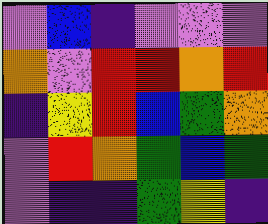[["violet", "blue", "indigo", "violet", "violet", "violet"], ["orange", "violet", "red", "red", "orange", "red"], ["indigo", "yellow", "red", "blue", "green", "orange"], ["violet", "red", "orange", "green", "blue", "green"], ["violet", "indigo", "indigo", "green", "yellow", "indigo"]]